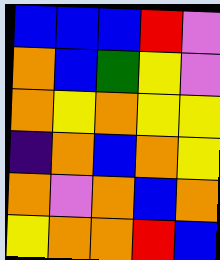[["blue", "blue", "blue", "red", "violet"], ["orange", "blue", "green", "yellow", "violet"], ["orange", "yellow", "orange", "yellow", "yellow"], ["indigo", "orange", "blue", "orange", "yellow"], ["orange", "violet", "orange", "blue", "orange"], ["yellow", "orange", "orange", "red", "blue"]]